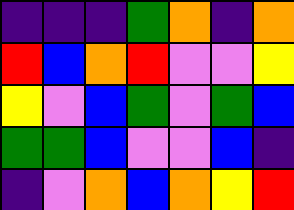[["indigo", "indigo", "indigo", "green", "orange", "indigo", "orange"], ["red", "blue", "orange", "red", "violet", "violet", "yellow"], ["yellow", "violet", "blue", "green", "violet", "green", "blue"], ["green", "green", "blue", "violet", "violet", "blue", "indigo"], ["indigo", "violet", "orange", "blue", "orange", "yellow", "red"]]